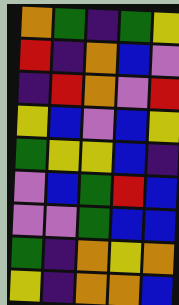[["orange", "green", "indigo", "green", "yellow"], ["red", "indigo", "orange", "blue", "violet"], ["indigo", "red", "orange", "violet", "red"], ["yellow", "blue", "violet", "blue", "yellow"], ["green", "yellow", "yellow", "blue", "indigo"], ["violet", "blue", "green", "red", "blue"], ["violet", "violet", "green", "blue", "blue"], ["green", "indigo", "orange", "yellow", "orange"], ["yellow", "indigo", "orange", "orange", "blue"]]